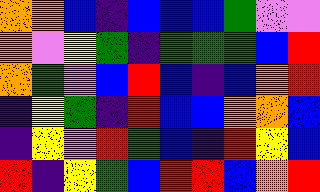[["orange", "orange", "blue", "indigo", "blue", "blue", "blue", "green", "violet", "violet"], ["orange", "violet", "yellow", "green", "indigo", "green", "green", "green", "blue", "red"], ["orange", "green", "violet", "blue", "red", "blue", "indigo", "blue", "orange", "red"], ["indigo", "yellow", "green", "indigo", "red", "blue", "blue", "orange", "orange", "blue"], ["indigo", "yellow", "violet", "red", "green", "blue", "indigo", "red", "yellow", "blue"], ["red", "indigo", "yellow", "green", "blue", "red", "red", "blue", "orange", "red"]]